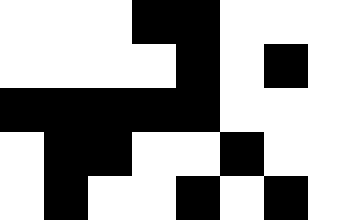[["white", "white", "white", "black", "black", "white", "white", "white"], ["white", "white", "white", "white", "black", "white", "black", "white"], ["black", "black", "black", "black", "black", "white", "white", "white"], ["white", "black", "black", "white", "white", "black", "white", "white"], ["white", "black", "white", "white", "black", "white", "black", "white"]]